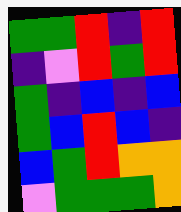[["green", "green", "red", "indigo", "red"], ["indigo", "violet", "red", "green", "red"], ["green", "indigo", "blue", "indigo", "blue"], ["green", "blue", "red", "blue", "indigo"], ["blue", "green", "red", "orange", "orange"], ["violet", "green", "green", "green", "orange"]]